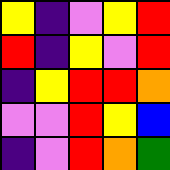[["yellow", "indigo", "violet", "yellow", "red"], ["red", "indigo", "yellow", "violet", "red"], ["indigo", "yellow", "red", "red", "orange"], ["violet", "violet", "red", "yellow", "blue"], ["indigo", "violet", "red", "orange", "green"]]